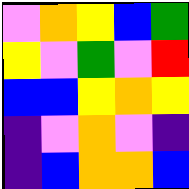[["violet", "orange", "yellow", "blue", "green"], ["yellow", "violet", "green", "violet", "red"], ["blue", "blue", "yellow", "orange", "yellow"], ["indigo", "violet", "orange", "violet", "indigo"], ["indigo", "blue", "orange", "orange", "blue"]]